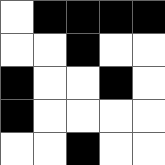[["white", "black", "black", "black", "black"], ["white", "white", "black", "white", "white"], ["black", "white", "white", "black", "white"], ["black", "white", "white", "white", "white"], ["white", "white", "black", "white", "white"]]